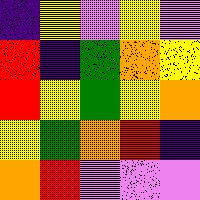[["indigo", "yellow", "violet", "yellow", "violet"], ["red", "indigo", "green", "orange", "yellow"], ["red", "yellow", "green", "yellow", "orange"], ["yellow", "green", "orange", "red", "indigo"], ["orange", "red", "violet", "violet", "violet"]]